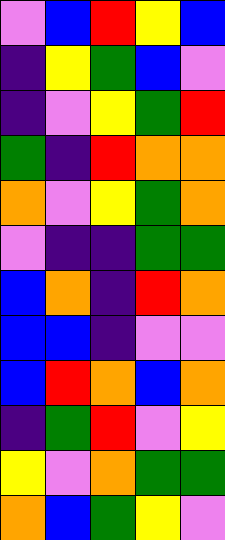[["violet", "blue", "red", "yellow", "blue"], ["indigo", "yellow", "green", "blue", "violet"], ["indigo", "violet", "yellow", "green", "red"], ["green", "indigo", "red", "orange", "orange"], ["orange", "violet", "yellow", "green", "orange"], ["violet", "indigo", "indigo", "green", "green"], ["blue", "orange", "indigo", "red", "orange"], ["blue", "blue", "indigo", "violet", "violet"], ["blue", "red", "orange", "blue", "orange"], ["indigo", "green", "red", "violet", "yellow"], ["yellow", "violet", "orange", "green", "green"], ["orange", "blue", "green", "yellow", "violet"]]